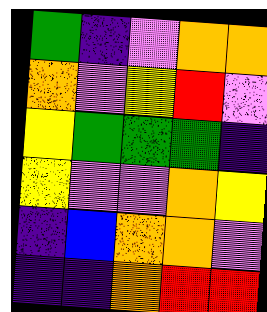[["green", "indigo", "violet", "orange", "orange"], ["orange", "violet", "yellow", "red", "violet"], ["yellow", "green", "green", "green", "indigo"], ["yellow", "violet", "violet", "orange", "yellow"], ["indigo", "blue", "orange", "orange", "violet"], ["indigo", "indigo", "orange", "red", "red"]]